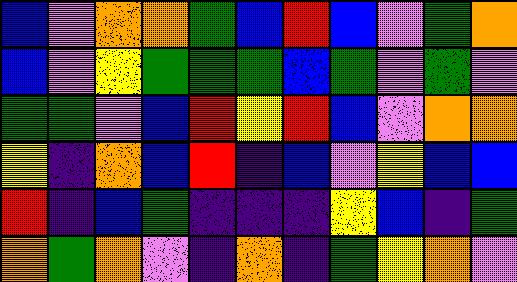[["blue", "violet", "orange", "orange", "green", "blue", "red", "blue", "violet", "green", "orange"], ["blue", "violet", "yellow", "green", "green", "green", "blue", "green", "violet", "green", "violet"], ["green", "green", "violet", "blue", "red", "yellow", "red", "blue", "violet", "orange", "orange"], ["yellow", "indigo", "orange", "blue", "red", "indigo", "blue", "violet", "yellow", "blue", "blue"], ["red", "indigo", "blue", "green", "indigo", "indigo", "indigo", "yellow", "blue", "indigo", "green"], ["orange", "green", "orange", "violet", "indigo", "orange", "indigo", "green", "yellow", "orange", "violet"]]